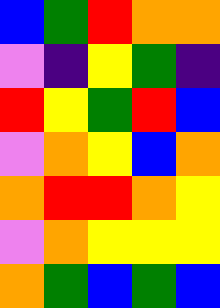[["blue", "green", "red", "orange", "orange"], ["violet", "indigo", "yellow", "green", "indigo"], ["red", "yellow", "green", "red", "blue"], ["violet", "orange", "yellow", "blue", "orange"], ["orange", "red", "red", "orange", "yellow"], ["violet", "orange", "yellow", "yellow", "yellow"], ["orange", "green", "blue", "green", "blue"]]